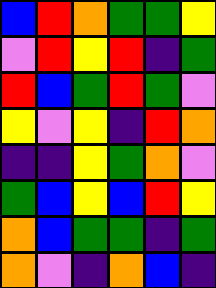[["blue", "red", "orange", "green", "green", "yellow"], ["violet", "red", "yellow", "red", "indigo", "green"], ["red", "blue", "green", "red", "green", "violet"], ["yellow", "violet", "yellow", "indigo", "red", "orange"], ["indigo", "indigo", "yellow", "green", "orange", "violet"], ["green", "blue", "yellow", "blue", "red", "yellow"], ["orange", "blue", "green", "green", "indigo", "green"], ["orange", "violet", "indigo", "orange", "blue", "indigo"]]